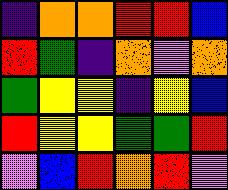[["indigo", "orange", "orange", "red", "red", "blue"], ["red", "green", "indigo", "orange", "violet", "orange"], ["green", "yellow", "yellow", "indigo", "yellow", "blue"], ["red", "yellow", "yellow", "green", "green", "red"], ["violet", "blue", "red", "orange", "red", "violet"]]